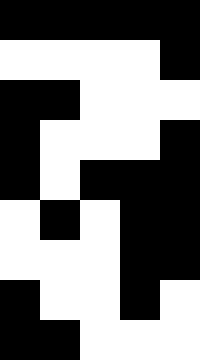[["black", "black", "black", "black", "black"], ["white", "white", "white", "white", "black"], ["black", "black", "white", "white", "white"], ["black", "white", "white", "white", "black"], ["black", "white", "black", "black", "black"], ["white", "black", "white", "black", "black"], ["white", "white", "white", "black", "black"], ["black", "white", "white", "black", "white"], ["black", "black", "white", "white", "white"]]